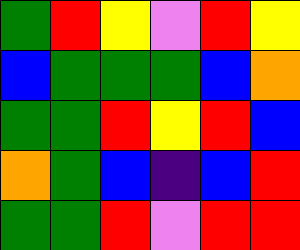[["green", "red", "yellow", "violet", "red", "yellow"], ["blue", "green", "green", "green", "blue", "orange"], ["green", "green", "red", "yellow", "red", "blue"], ["orange", "green", "blue", "indigo", "blue", "red"], ["green", "green", "red", "violet", "red", "red"]]